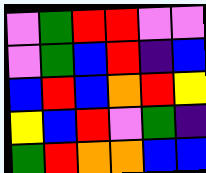[["violet", "green", "red", "red", "violet", "violet"], ["violet", "green", "blue", "red", "indigo", "blue"], ["blue", "red", "blue", "orange", "red", "yellow"], ["yellow", "blue", "red", "violet", "green", "indigo"], ["green", "red", "orange", "orange", "blue", "blue"]]